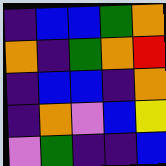[["indigo", "blue", "blue", "green", "orange"], ["orange", "indigo", "green", "orange", "red"], ["indigo", "blue", "blue", "indigo", "orange"], ["indigo", "orange", "violet", "blue", "yellow"], ["violet", "green", "indigo", "indigo", "blue"]]